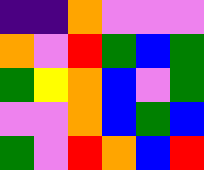[["indigo", "indigo", "orange", "violet", "violet", "violet"], ["orange", "violet", "red", "green", "blue", "green"], ["green", "yellow", "orange", "blue", "violet", "green"], ["violet", "violet", "orange", "blue", "green", "blue"], ["green", "violet", "red", "orange", "blue", "red"]]